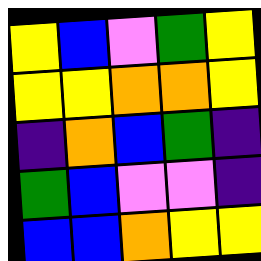[["yellow", "blue", "violet", "green", "yellow"], ["yellow", "yellow", "orange", "orange", "yellow"], ["indigo", "orange", "blue", "green", "indigo"], ["green", "blue", "violet", "violet", "indigo"], ["blue", "blue", "orange", "yellow", "yellow"]]